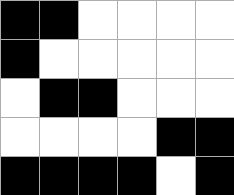[["black", "black", "white", "white", "white", "white"], ["black", "white", "white", "white", "white", "white"], ["white", "black", "black", "white", "white", "white"], ["white", "white", "white", "white", "black", "black"], ["black", "black", "black", "black", "white", "black"]]